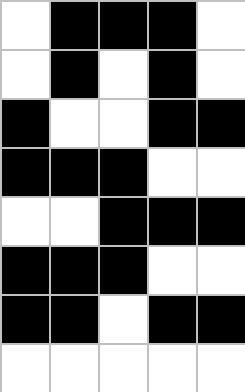[["white", "black", "black", "black", "white"], ["white", "black", "white", "black", "white"], ["black", "white", "white", "black", "black"], ["black", "black", "black", "white", "white"], ["white", "white", "black", "black", "black"], ["black", "black", "black", "white", "white"], ["black", "black", "white", "black", "black"], ["white", "white", "white", "white", "white"]]